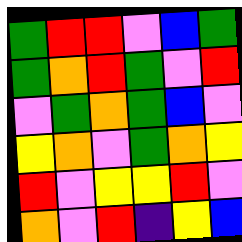[["green", "red", "red", "violet", "blue", "green"], ["green", "orange", "red", "green", "violet", "red"], ["violet", "green", "orange", "green", "blue", "violet"], ["yellow", "orange", "violet", "green", "orange", "yellow"], ["red", "violet", "yellow", "yellow", "red", "violet"], ["orange", "violet", "red", "indigo", "yellow", "blue"]]